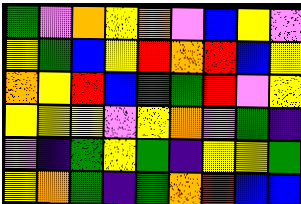[["green", "violet", "orange", "yellow", "orange", "violet", "blue", "yellow", "violet"], ["yellow", "green", "blue", "yellow", "red", "orange", "red", "blue", "yellow"], ["orange", "yellow", "red", "blue", "green", "green", "red", "violet", "yellow"], ["yellow", "yellow", "yellow", "violet", "yellow", "orange", "violet", "green", "indigo"], ["violet", "indigo", "green", "yellow", "green", "indigo", "yellow", "yellow", "green"], ["yellow", "orange", "green", "indigo", "green", "orange", "red", "blue", "blue"]]